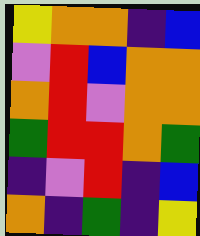[["yellow", "orange", "orange", "indigo", "blue"], ["violet", "red", "blue", "orange", "orange"], ["orange", "red", "violet", "orange", "orange"], ["green", "red", "red", "orange", "green"], ["indigo", "violet", "red", "indigo", "blue"], ["orange", "indigo", "green", "indigo", "yellow"]]